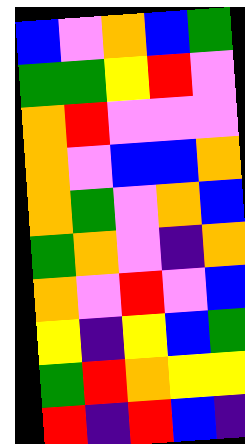[["blue", "violet", "orange", "blue", "green"], ["green", "green", "yellow", "red", "violet"], ["orange", "red", "violet", "violet", "violet"], ["orange", "violet", "blue", "blue", "orange"], ["orange", "green", "violet", "orange", "blue"], ["green", "orange", "violet", "indigo", "orange"], ["orange", "violet", "red", "violet", "blue"], ["yellow", "indigo", "yellow", "blue", "green"], ["green", "red", "orange", "yellow", "yellow"], ["red", "indigo", "red", "blue", "indigo"]]